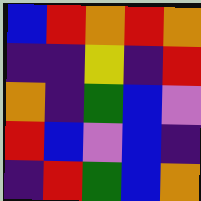[["blue", "red", "orange", "red", "orange"], ["indigo", "indigo", "yellow", "indigo", "red"], ["orange", "indigo", "green", "blue", "violet"], ["red", "blue", "violet", "blue", "indigo"], ["indigo", "red", "green", "blue", "orange"]]